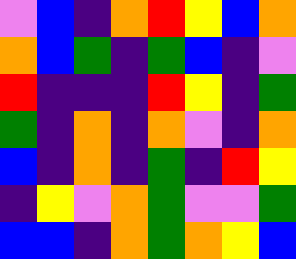[["violet", "blue", "indigo", "orange", "red", "yellow", "blue", "orange"], ["orange", "blue", "green", "indigo", "green", "blue", "indigo", "violet"], ["red", "indigo", "indigo", "indigo", "red", "yellow", "indigo", "green"], ["green", "indigo", "orange", "indigo", "orange", "violet", "indigo", "orange"], ["blue", "indigo", "orange", "indigo", "green", "indigo", "red", "yellow"], ["indigo", "yellow", "violet", "orange", "green", "violet", "violet", "green"], ["blue", "blue", "indigo", "orange", "green", "orange", "yellow", "blue"]]